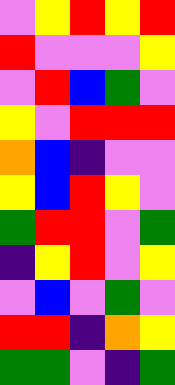[["violet", "yellow", "red", "yellow", "red"], ["red", "violet", "violet", "violet", "yellow"], ["violet", "red", "blue", "green", "violet"], ["yellow", "violet", "red", "red", "red"], ["orange", "blue", "indigo", "violet", "violet"], ["yellow", "blue", "red", "yellow", "violet"], ["green", "red", "red", "violet", "green"], ["indigo", "yellow", "red", "violet", "yellow"], ["violet", "blue", "violet", "green", "violet"], ["red", "red", "indigo", "orange", "yellow"], ["green", "green", "violet", "indigo", "green"]]